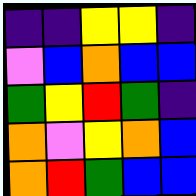[["indigo", "indigo", "yellow", "yellow", "indigo"], ["violet", "blue", "orange", "blue", "blue"], ["green", "yellow", "red", "green", "indigo"], ["orange", "violet", "yellow", "orange", "blue"], ["orange", "red", "green", "blue", "blue"]]